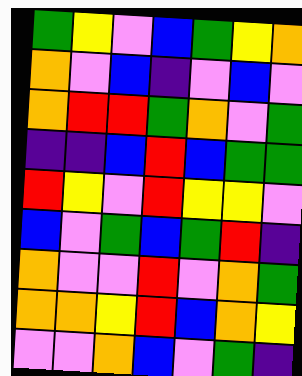[["green", "yellow", "violet", "blue", "green", "yellow", "orange"], ["orange", "violet", "blue", "indigo", "violet", "blue", "violet"], ["orange", "red", "red", "green", "orange", "violet", "green"], ["indigo", "indigo", "blue", "red", "blue", "green", "green"], ["red", "yellow", "violet", "red", "yellow", "yellow", "violet"], ["blue", "violet", "green", "blue", "green", "red", "indigo"], ["orange", "violet", "violet", "red", "violet", "orange", "green"], ["orange", "orange", "yellow", "red", "blue", "orange", "yellow"], ["violet", "violet", "orange", "blue", "violet", "green", "indigo"]]